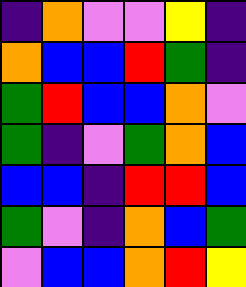[["indigo", "orange", "violet", "violet", "yellow", "indigo"], ["orange", "blue", "blue", "red", "green", "indigo"], ["green", "red", "blue", "blue", "orange", "violet"], ["green", "indigo", "violet", "green", "orange", "blue"], ["blue", "blue", "indigo", "red", "red", "blue"], ["green", "violet", "indigo", "orange", "blue", "green"], ["violet", "blue", "blue", "orange", "red", "yellow"]]